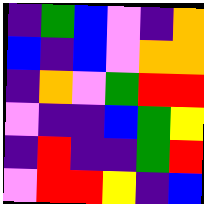[["indigo", "green", "blue", "violet", "indigo", "orange"], ["blue", "indigo", "blue", "violet", "orange", "orange"], ["indigo", "orange", "violet", "green", "red", "red"], ["violet", "indigo", "indigo", "blue", "green", "yellow"], ["indigo", "red", "indigo", "indigo", "green", "red"], ["violet", "red", "red", "yellow", "indigo", "blue"]]